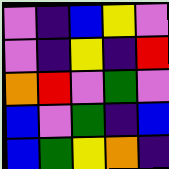[["violet", "indigo", "blue", "yellow", "violet"], ["violet", "indigo", "yellow", "indigo", "red"], ["orange", "red", "violet", "green", "violet"], ["blue", "violet", "green", "indigo", "blue"], ["blue", "green", "yellow", "orange", "indigo"]]